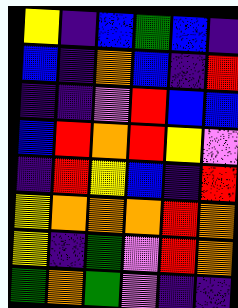[["yellow", "indigo", "blue", "green", "blue", "indigo"], ["blue", "indigo", "orange", "blue", "indigo", "red"], ["indigo", "indigo", "violet", "red", "blue", "blue"], ["blue", "red", "orange", "red", "yellow", "violet"], ["indigo", "red", "yellow", "blue", "indigo", "red"], ["yellow", "orange", "orange", "orange", "red", "orange"], ["yellow", "indigo", "green", "violet", "red", "orange"], ["green", "orange", "green", "violet", "indigo", "indigo"]]